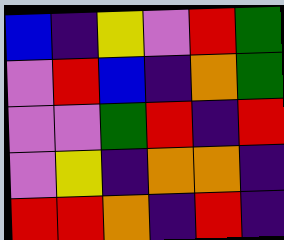[["blue", "indigo", "yellow", "violet", "red", "green"], ["violet", "red", "blue", "indigo", "orange", "green"], ["violet", "violet", "green", "red", "indigo", "red"], ["violet", "yellow", "indigo", "orange", "orange", "indigo"], ["red", "red", "orange", "indigo", "red", "indigo"]]